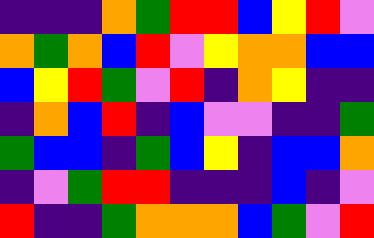[["indigo", "indigo", "indigo", "orange", "green", "red", "red", "blue", "yellow", "red", "violet"], ["orange", "green", "orange", "blue", "red", "violet", "yellow", "orange", "orange", "blue", "blue"], ["blue", "yellow", "red", "green", "violet", "red", "indigo", "orange", "yellow", "indigo", "indigo"], ["indigo", "orange", "blue", "red", "indigo", "blue", "violet", "violet", "indigo", "indigo", "green"], ["green", "blue", "blue", "indigo", "green", "blue", "yellow", "indigo", "blue", "blue", "orange"], ["indigo", "violet", "green", "red", "red", "indigo", "indigo", "indigo", "blue", "indigo", "violet"], ["red", "indigo", "indigo", "green", "orange", "orange", "orange", "blue", "green", "violet", "red"]]